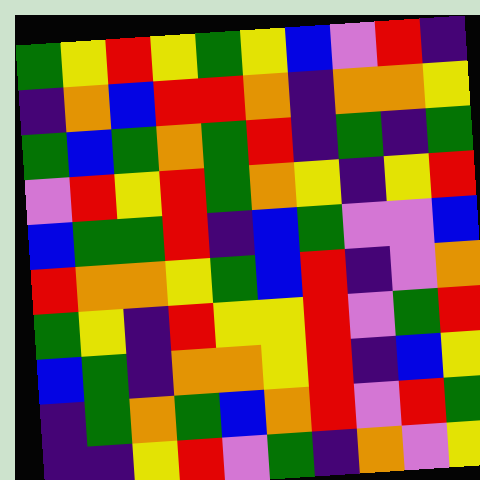[["green", "yellow", "red", "yellow", "green", "yellow", "blue", "violet", "red", "indigo"], ["indigo", "orange", "blue", "red", "red", "orange", "indigo", "orange", "orange", "yellow"], ["green", "blue", "green", "orange", "green", "red", "indigo", "green", "indigo", "green"], ["violet", "red", "yellow", "red", "green", "orange", "yellow", "indigo", "yellow", "red"], ["blue", "green", "green", "red", "indigo", "blue", "green", "violet", "violet", "blue"], ["red", "orange", "orange", "yellow", "green", "blue", "red", "indigo", "violet", "orange"], ["green", "yellow", "indigo", "red", "yellow", "yellow", "red", "violet", "green", "red"], ["blue", "green", "indigo", "orange", "orange", "yellow", "red", "indigo", "blue", "yellow"], ["indigo", "green", "orange", "green", "blue", "orange", "red", "violet", "red", "green"], ["indigo", "indigo", "yellow", "red", "violet", "green", "indigo", "orange", "violet", "yellow"]]